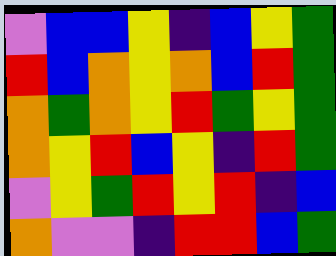[["violet", "blue", "blue", "yellow", "indigo", "blue", "yellow", "green"], ["red", "blue", "orange", "yellow", "orange", "blue", "red", "green"], ["orange", "green", "orange", "yellow", "red", "green", "yellow", "green"], ["orange", "yellow", "red", "blue", "yellow", "indigo", "red", "green"], ["violet", "yellow", "green", "red", "yellow", "red", "indigo", "blue"], ["orange", "violet", "violet", "indigo", "red", "red", "blue", "green"]]